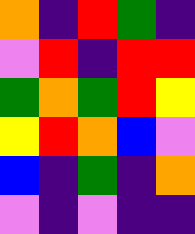[["orange", "indigo", "red", "green", "indigo"], ["violet", "red", "indigo", "red", "red"], ["green", "orange", "green", "red", "yellow"], ["yellow", "red", "orange", "blue", "violet"], ["blue", "indigo", "green", "indigo", "orange"], ["violet", "indigo", "violet", "indigo", "indigo"]]